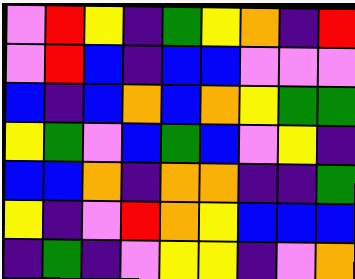[["violet", "red", "yellow", "indigo", "green", "yellow", "orange", "indigo", "red"], ["violet", "red", "blue", "indigo", "blue", "blue", "violet", "violet", "violet"], ["blue", "indigo", "blue", "orange", "blue", "orange", "yellow", "green", "green"], ["yellow", "green", "violet", "blue", "green", "blue", "violet", "yellow", "indigo"], ["blue", "blue", "orange", "indigo", "orange", "orange", "indigo", "indigo", "green"], ["yellow", "indigo", "violet", "red", "orange", "yellow", "blue", "blue", "blue"], ["indigo", "green", "indigo", "violet", "yellow", "yellow", "indigo", "violet", "orange"]]